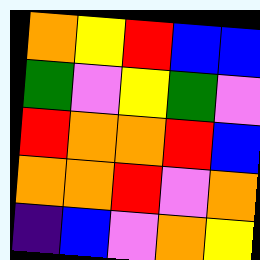[["orange", "yellow", "red", "blue", "blue"], ["green", "violet", "yellow", "green", "violet"], ["red", "orange", "orange", "red", "blue"], ["orange", "orange", "red", "violet", "orange"], ["indigo", "blue", "violet", "orange", "yellow"]]